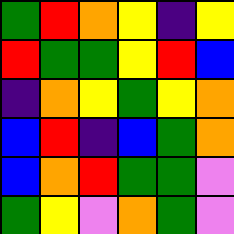[["green", "red", "orange", "yellow", "indigo", "yellow"], ["red", "green", "green", "yellow", "red", "blue"], ["indigo", "orange", "yellow", "green", "yellow", "orange"], ["blue", "red", "indigo", "blue", "green", "orange"], ["blue", "orange", "red", "green", "green", "violet"], ["green", "yellow", "violet", "orange", "green", "violet"]]